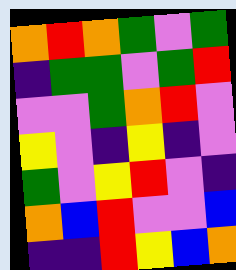[["orange", "red", "orange", "green", "violet", "green"], ["indigo", "green", "green", "violet", "green", "red"], ["violet", "violet", "green", "orange", "red", "violet"], ["yellow", "violet", "indigo", "yellow", "indigo", "violet"], ["green", "violet", "yellow", "red", "violet", "indigo"], ["orange", "blue", "red", "violet", "violet", "blue"], ["indigo", "indigo", "red", "yellow", "blue", "orange"]]